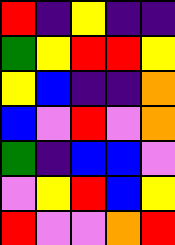[["red", "indigo", "yellow", "indigo", "indigo"], ["green", "yellow", "red", "red", "yellow"], ["yellow", "blue", "indigo", "indigo", "orange"], ["blue", "violet", "red", "violet", "orange"], ["green", "indigo", "blue", "blue", "violet"], ["violet", "yellow", "red", "blue", "yellow"], ["red", "violet", "violet", "orange", "red"]]